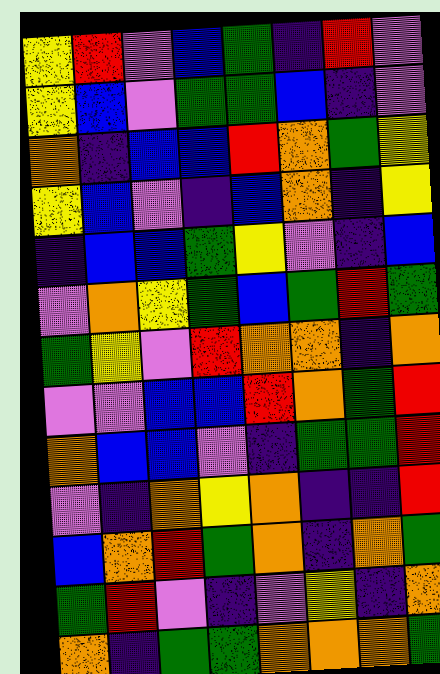[["yellow", "red", "violet", "blue", "green", "indigo", "red", "violet"], ["yellow", "blue", "violet", "green", "green", "blue", "indigo", "violet"], ["orange", "indigo", "blue", "blue", "red", "orange", "green", "yellow"], ["yellow", "blue", "violet", "indigo", "blue", "orange", "indigo", "yellow"], ["indigo", "blue", "blue", "green", "yellow", "violet", "indigo", "blue"], ["violet", "orange", "yellow", "green", "blue", "green", "red", "green"], ["green", "yellow", "violet", "red", "orange", "orange", "indigo", "orange"], ["violet", "violet", "blue", "blue", "red", "orange", "green", "red"], ["orange", "blue", "blue", "violet", "indigo", "green", "green", "red"], ["violet", "indigo", "orange", "yellow", "orange", "indigo", "indigo", "red"], ["blue", "orange", "red", "green", "orange", "indigo", "orange", "green"], ["green", "red", "violet", "indigo", "violet", "yellow", "indigo", "orange"], ["orange", "indigo", "green", "green", "orange", "orange", "orange", "green"]]